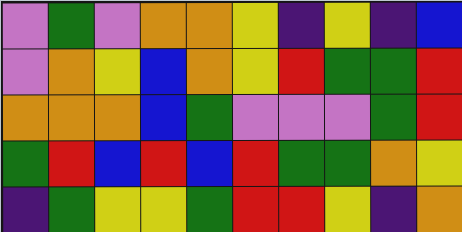[["violet", "green", "violet", "orange", "orange", "yellow", "indigo", "yellow", "indigo", "blue"], ["violet", "orange", "yellow", "blue", "orange", "yellow", "red", "green", "green", "red"], ["orange", "orange", "orange", "blue", "green", "violet", "violet", "violet", "green", "red"], ["green", "red", "blue", "red", "blue", "red", "green", "green", "orange", "yellow"], ["indigo", "green", "yellow", "yellow", "green", "red", "red", "yellow", "indigo", "orange"]]